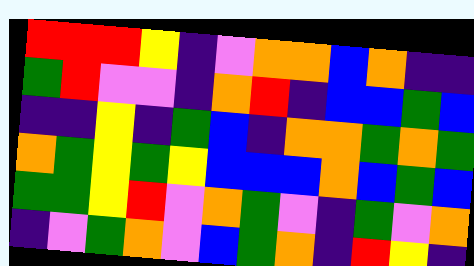[["red", "red", "red", "yellow", "indigo", "violet", "orange", "orange", "blue", "orange", "indigo", "indigo"], ["green", "red", "violet", "violet", "indigo", "orange", "red", "indigo", "blue", "blue", "green", "blue"], ["indigo", "indigo", "yellow", "indigo", "green", "blue", "indigo", "orange", "orange", "green", "orange", "green"], ["orange", "green", "yellow", "green", "yellow", "blue", "blue", "blue", "orange", "blue", "green", "blue"], ["green", "green", "yellow", "red", "violet", "orange", "green", "violet", "indigo", "green", "violet", "orange"], ["indigo", "violet", "green", "orange", "violet", "blue", "green", "orange", "indigo", "red", "yellow", "indigo"]]